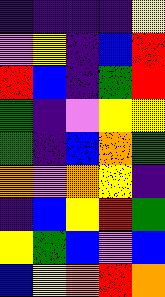[["indigo", "indigo", "indigo", "indigo", "yellow"], ["violet", "yellow", "indigo", "blue", "red"], ["red", "blue", "indigo", "green", "red"], ["green", "indigo", "violet", "yellow", "yellow"], ["green", "indigo", "blue", "orange", "green"], ["orange", "violet", "orange", "yellow", "indigo"], ["indigo", "blue", "yellow", "red", "green"], ["yellow", "green", "blue", "violet", "blue"], ["blue", "yellow", "orange", "red", "orange"]]